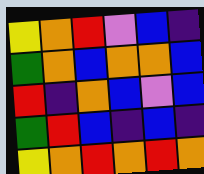[["yellow", "orange", "red", "violet", "blue", "indigo"], ["green", "orange", "blue", "orange", "orange", "blue"], ["red", "indigo", "orange", "blue", "violet", "blue"], ["green", "red", "blue", "indigo", "blue", "indigo"], ["yellow", "orange", "red", "orange", "red", "orange"]]